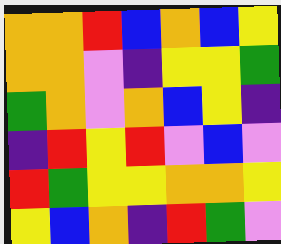[["orange", "orange", "red", "blue", "orange", "blue", "yellow"], ["orange", "orange", "violet", "indigo", "yellow", "yellow", "green"], ["green", "orange", "violet", "orange", "blue", "yellow", "indigo"], ["indigo", "red", "yellow", "red", "violet", "blue", "violet"], ["red", "green", "yellow", "yellow", "orange", "orange", "yellow"], ["yellow", "blue", "orange", "indigo", "red", "green", "violet"]]